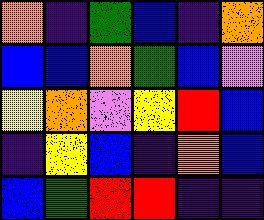[["orange", "indigo", "green", "blue", "indigo", "orange"], ["blue", "blue", "orange", "green", "blue", "violet"], ["yellow", "orange", "violet", "yellow", "red", "blue"], ["indigo", "yellow", "blue", "indigo", "orange", "blue"], ["blue", "green", "red", "red", "indigo", "indigo"]]